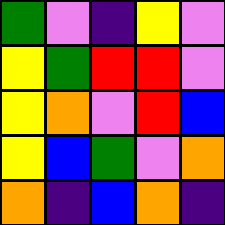[["green", "violet", "indigo", "yellow", "violet"], ["yellow", "green", "red", "red", "violet"], ["yellow", "orange", "violet", "red", "blue"], ["yellow", "blue", "green", "violet", "orange"], ["orange", "indigo", "blue", "orange", "indigo"]]